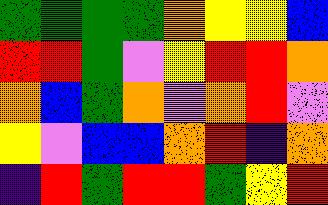[["green", "green", "green", "green", "orange", "yellow", "yellow", "blue"], ["red", "red", "green", "violet", "yellow", "red", "red", "orange"], ["orange", "blue", "green", "orange", "violet", "orange", "red", "violet"], ["yellow", "violet", "blue", "blue", "orange", "red", "indigo", "orange"], ["indigo", "red", "green", "red", "red", "green", "yellow", "red"]]